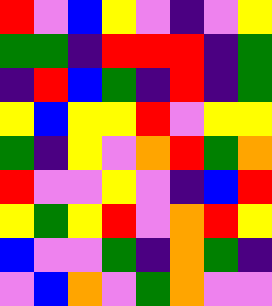[["red", "violet", "blue", "yellow", "violet", "indigo", "violet", "yellow"], ["green", "green", "indigo", "red", "red", "red", "indigo", "green"], ["indigo", "red", "blue", "green", "indigo", "red", "indigo", "green"], ["yellow", "blue", "yellow", "yellow", "red", "violet", "yellow", "yellow"], ["green", "indigo", "yellow", "violet", "orange", "red", "green", "orange"], ["red", "violet", "violet", "yellow", "violet", "indigo", "blue", "red"], ["yellow", "green", "yellow", "red", "violet", "orange", "red", "yellow"], ["blue", "violet", "violet", "green", "indigo", "orange", "green", "indigo"], ["violet", "blue", "orange", "violet", "green", "orange", "violet", "violet"]]